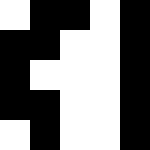[["white", "black", "black", "white", "black"], ["black", "black", "white", "white", "black"], ["black", "white", "white", "white", "black"], ["black", "black", "white", "white", "black"], ["white", "black", "white", "white", "black"]]